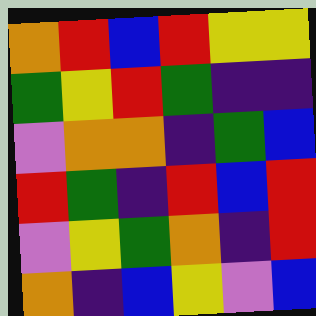[["orange", "red", "blue", "red", "yellow", "yellow"], ["green", "yellow", "red", "green", "indigo", "indigo"], ["violet", "orange", "orange", "indigo", "green", "blue"], ["red", "green", "indigo", "red", "blue", "red"], ["violet", "yellow", "green", "orange", "indigo", "red"], ["orange", "indigo", "blue", "yellow", "violet", "blue"]]